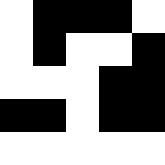[["white", "black", "black", "black", "white"], ["white", "black", "white", "white", "black"], ["white", "white", "white", "black", "black"], ["black", "black", "white", "black", "black"], ["white", "white", "white", "white", "white"]]